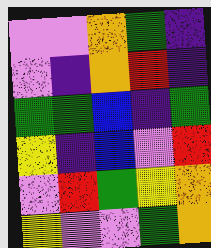[["violet", "violet", "orange", "green", "indigo"], ["violet", "indigo", "orange", "red", "indigo"], ["green", "green", "blue", "indigo", "green"], ["yellow", "indigo", "blue", "violet", "red"], ["violet", "red", "green", "yellow", "orange"], ["yellow", "violet", "violet", "green", "orange"]]